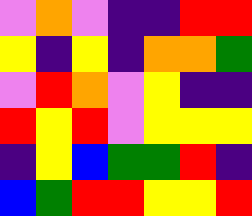[["violet", "orange", "violet", "indigo", "indigo", "red", "red"], ["yellow", "indigo", "yellow", "indigo", "orange", "orange", "green"], ["violet", "red", "orange", "violet", "yellow", "indigo", "indigo"], ["red", "yellow", "red", "violet", "yellow", "yellow", "yellow"], ["indigo", "yellow", "blue", "green", "green", "red", "indigo"], ["blue", "green", "red", "red", "yellow", "yellow", "red"]]